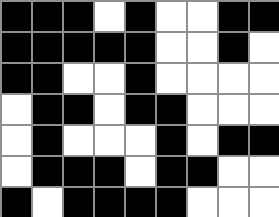[["black", "black", "black", "white", "black", "white", "white", "black", "black"], ["black", "black", "black", "black", "black", "white", "white", "black", "white"], ["black", "black", "white", "white", "black", "white", "white", "white", "white"], ["white", "black", "black", "white", "black", "black", "white", "white", "white"], ["white", "black", "white", "white", "white", "black", "white", "black", "black"], ["white", "black", "black", "black", "white", "black", "black", "white", "white"], ["black", "white", "black", "black", "black", "black", "white", "white", "white"]]